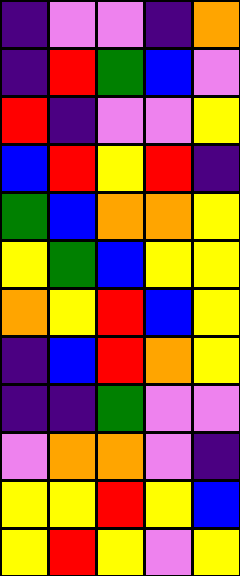[["indigo", "violet", "violet", "indigo", "orange"], ["indigo", "red", "green", "blue", "violet"], ["red", "indigo", "violet", "violet", "yellow"], ["blue", "red", "yellow", "red", "indigo"], ["green", "blue", "orange", "orange", "yellow"], ["yellow", "green", "blue", "yellow", "yellow"], ["orange", "yellow", "red", "blue", "yellow"], ["indigo", "blue", "red", "orange", "yellow"], ["indigo", "indigo", "green", "violet", "violet"], ["violet", "orange", "orange", "violet", "indigo"], ["yellow", "yellow", "red", "yellow", "blue"], ["yellow", "red", "yellow", "violet", "yellow"]]